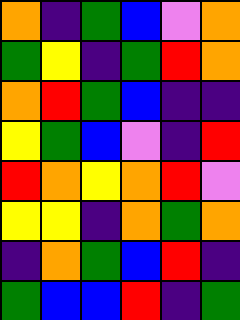[["orange", "indigo", "green", "blue", "violet", "orange"], ["green", "yellow", "indigo", "green", "red", "orange"], ["orange", "red", "green", "blue", "indigo", "indigo"], ["yellow", "green", "blue", "violet", "indigo", "red"], ["red", "orange", "yellow", "orange", "red", "violet"], ["yellow", "yellow", "indigo", "orange", "green", "orange"], ["indigo", "orange", "green", "blue", "red", "indigo"], ["green", "blue", "blue", "red", "indigo", "green"]]